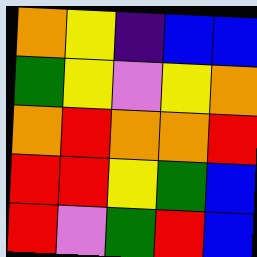[["orange", "yellow", "indigo", "blue", "blue"], ["green", "yellow", "violet", "yellow", "orange"], ["orange", "red", "orange", "orange", "red"], ["red", "red", "yellow", "green", "blue"], ["red", "violet", "green", "red", "blue"]]